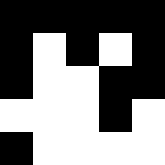[["black", "black", "black", "black", "black"], ["black", "white", "black", "white", "black"], ["black", "white", "white", "black", "black"], ["white", "white", "white", "black", "white"], ["black", "white", "white", "white", "white"]]